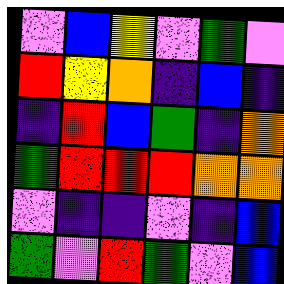[["violet", "blue", "yellow", "violet", "green", "violet"], ["red", "yellow", "orange", "indigo", "blue", "indigo"], ["indigo", "red", "blue", "green", "indigo", "orange"], ["green", "red", "red", "red", "orange", "orange"], ["violet", "indigo", "indigo", "violet", "indigo", "blue"], ["green", "violet", "red", "green", "violet", "blue"]]